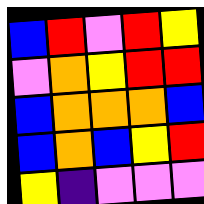[["blue", "red", "violet", "red", "yellow"], ["violet", "orange", "yellow", "red", "red"], ["blue", "orange", "orange", "orange", "blue"], ["blue", "orange", "blue", "yellow", "red"], ["yellow", "indigo", "violet", "violet", "violet"]]